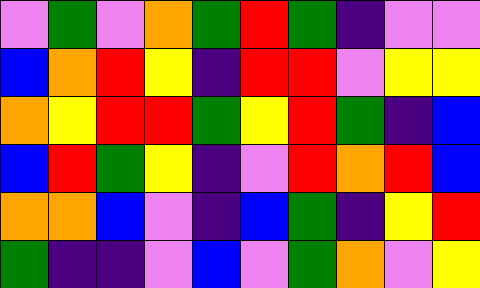[["violet", "green", "violet", "orange", "green", "red", "green", "indigo", "violet", "violet"], ["blue", "orange", "red", "yellow", "indigo", "red", "red", "violet", "yellow", "yellow"], ["orange", "yellow", "red", "red", "green", "yellow", "red", "green", "indigo", "blue"], ["blue", "red", "green", "yellow", "indigo", "violet", "red", "orange", "red", "blue"], ["orange", "orange", "blue", "violet", "indigo", "blue", "green", "indigo", "yellow", "red"], ["green", "indigo", "indigo", "violet", "blue", "violet", "green", "orange", "violet", "yellow"]]